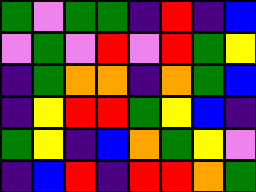[["green", "violet", "green", "green", "indigo", "red", "indigo", "blue"], ["violet", "green", "violet", "red", "violet", "red", "green", "yellow"], ["indigo", "green", "orange", "orange", "indigo", "orange", "green", "blue"], ["indigo", "yellow", "red", "red", "green", "yellow", "blue", "indigo"], ["green", "yellow", "indigo", "blue", "orange", "green", "yellow", "violet"], ["indigo", "blue", "red", "indigo", "red", "red", "orange", "green"]]